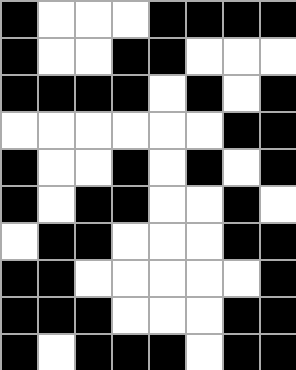[["black", "white", "white", "white", "black", "black", "black", "black"], ["black", "white", "white", "black", "black", "white", "white", "white"], ["black", "black", "black", "black", "white", "black", "white", "black"], ["white", "white", "white", "white", "white", "white", "black", "black"], ["black", "white", "white", "black", "white", "black", "white", "black"], ["black", "white", "black", "black", "white", "white", "black", "white"], ["white", "black", "black", "white", "white", "white", "black", "black"], ["black", "black", "white", "white", "white", "white", "white", "black"], ["black", "black", "black", "white", "white", "white", "black", "black"], ["black", "white", "black", "black", "black", "white", "black", "black"]]